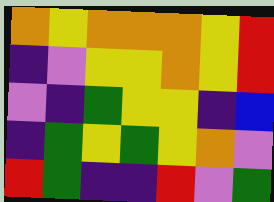[["orange", "yellow", "orange", "orange", "orange", "yellow", "red"], ["indigo", "violet", "yellow", "yellow", "orange", "yellow", "red"], ["violet", "indigo", "green", "yellow", "yellow", "indigo", "blue"], ["indigo", "green", "yellow", "green", "yellow", "orange", "violet"], ["red", "green", "indigo", "indigo", "red", "violet", "green"]]